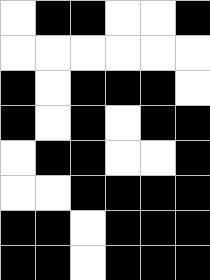[["white", "black", "black", "white", "white", "black"], ["white", "white", "white", "white", "white", "white"], ["black", "white", "black", "black", "black", "white"], ["black", "white", "black", "white", "black", "black"], ["white", "black", "black", "white", "white", "black"], ["white", "white", "black", "black", "black", "black"], ["black", "black", "white", "black", "black", "black"], ["black", "black", "white", "black", "black", "black"]]